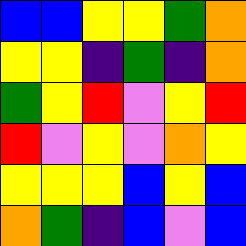[["blue", "blue", "yellow", "yellow", "green", "orange"], ["yellow", "yellow", "indigo", "green", "indigo", "orange"], ["green", "yellow", "red", "violet", "yellow", "red"], ["red", "violet", "yellow", "violet", "orange", "yellow"], ["yellow", "yellow", "yellow", "blue", "yellow", "blue"], ["orange", "green", "indigo", "blue", "violet", "blue"]]